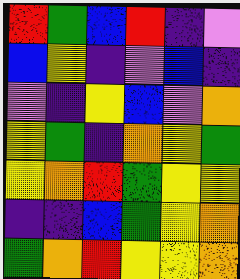[["red", "green", "blue", "red", "indigo", "violet"], ["blue", "yellow", "indigo", "violet", "blue", "indigo"], ["violet", "indigo", "yellow", "blue", "violet", "orange"], ["yellow", "green", "indigo", "orange", "yellow", "green"], ["yellow", "orange", "red", "green", "yellow", "yellow"], ["indigo", "indigo", "blue", "green", "yellow", "orange"], ["green", "orange", "red", "yellow", "yellow", "orange"]]